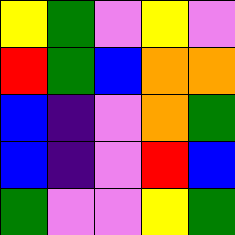[["yellow", "green", "violet", "yellow", "violet"], ["red", "green", "blue", "orange", "orange"], ["blue", "indigo", "violet", "orange", "green"], ["blue", "indigo", "violet", "red", "blue"], ["green", "violet", "violet", "yellow", "green"]]